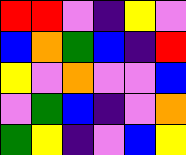[["red", "red", "violet", "indigo", "yellow", "violet"], ["blue", "orange", "green", "blue", "indigo", "red"], ["yellow", "violet", "orange", "violet", "violet", "blue"], ["violet", "green", "blue", "indigo", "violet", "orange"], ["green", "yellow", "indigo", "violet", "blue", "yellow"]]